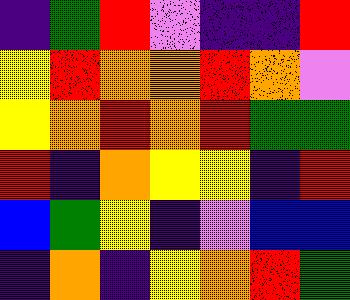[["indigo", "green", "red", "violet", "indigo", "indigo", "red"], ["yellow", "red", "orange", "orange", "red", "orange", "violet"], ["yellow", "orange", "red", "orange", "red", "green", "green"], ["red", "indigo", "orange", "yellow", "yellow", "indigo", "red"], ["blue", "green", "yellow", "indigo", "violet", "blue", "blue"], ["indigo", "orange", "indigo", "yellow", "orange", "red", "green"]]